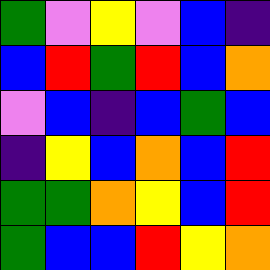[["green", "violet", "yellow", "violet", "blue", "indigo"], ["blue", "red", "green", "red", "blue", "orange"], ["violet", "blue", "indigo", "blue", "green", "blue"], ["indigo", "yellow", "blue", "orange", "blue", "red"], ["green", "green", "orange", "yellow", "blue", "red"], ["green", "blue", "blue", "red", "yellow", "orange"]]